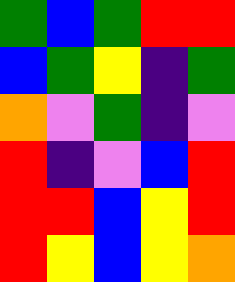[["green", "blue", "green", "red", "red"], ["blue", "green", "yellow", "indigo", "green"], ["orange", "violet", "green", "indigo", "violet"], ["red", "indigo", "violet", "blue", "red"], ["red", "red", "blue", "yellow", "red"], ["red", "yellow", "blue", "yellow", "orange"]]